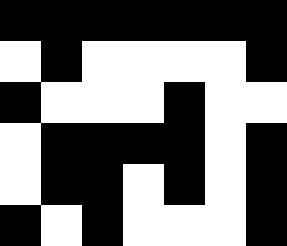[["black", "black", "black", "black", "black", "black", "black"], ["white", "black", "white", "white", "white", "white", "black"], ["black", "white", "white", "white", "black", "white", "white"], ["white", "black", "black", "black", "black", "white", "black"], ["white", "black", "black", "white", "black", "white", "black"], ["black", "white", "black", "white", "white", "white", "black"]]